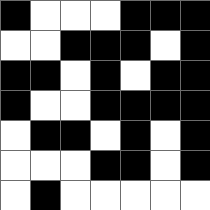[["black", "white", "white", "white", "black", "black", "black"], ["white", "white", "black", "black", "black", "white", "black"], ["black", "black", "white", "black", "white", "black", "black"], ["black", "white", "white", "black", "black", "black", "black"], ["white", "black", "black", "white", "black", "white", "black"], ["white", "white", "white", "black", "black", "white", "black"], ["white", "black", "white", "white", "white", "white", "white"]]